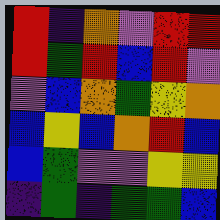[["red", "indigo", "orange", "violet", "red", "red"], ["red", "green", "red", "blue", "red", "violet"], ["violet", "blue", "orange", "green", "yellow", "orange"], ["blue", "yellow", "blue", "orange", "red", "blue"], ["blue", "green", "violet", "violet", "yellow", "yellow"], ["indigo", "green", "indigo", "green", "green", "blue"]]